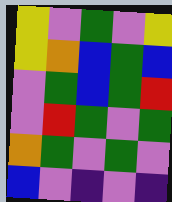[["yellow", "violet", "green", "violet", "yellow"], ["yellow", "orange", "blue", "green", "blue"], ["violet", "green", "blue", "green", "red"], ["violet", "red", "green", "violet", "green"], ["orange", "green", "violet", "green", "violet"], ["blue", "violet", "indigo", "violet", "indigo"]]